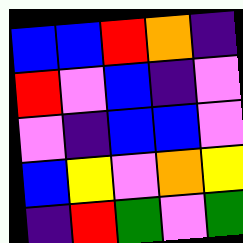[["blue", "blue", "red", "orange", "indigo"], ["red", "violet", "blue", "indigo", "violet"], ["violet", "indigo", "blue", "blue", "violet"], ["blue", "yellow", "violet", "orange", "yellow"], ["indigo", "red", "green", "violet", "green"]]